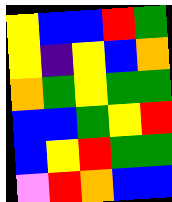[["yellow", "blue", "blue", "red", "green"], ["yellow", "indigo", "yellow", "blue", "orange"], ["orange", "green", "yellow", "green", "green"], ["blue", "blue", "green", "yellow", "red"], ["blue", "yellow", "red", "green", "green"], ["violet", "red", "orange", "blue", "blue"]]